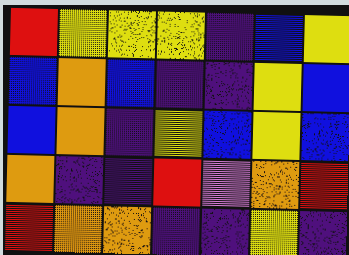[["red", "yellow", "yellow", "yellow", "indigo", "blue", "yellow"], ["blue", "orange", "blue", "indigo", "indigo", "yellow", "blue"], ["blue", "orange", "indigo", "yellow", "blue", "yellow", "blue"], ["orange", "indigo", "indigo", "red", "violet", "orange", "red"], ["red", "orange", "orange", "indigo", "indigo", "yellow", "indigo"]]